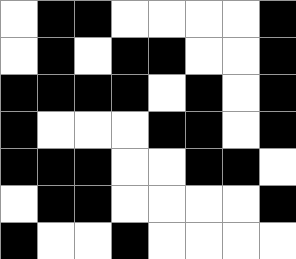[["white", "black", "black", "white", "white", "white", "white", "black"], ["white", "black", "white", "black", "black", "white", "white", "black"], ["black", "black", "black", "black", "white", "black", "white", "black"], ["black", "white", "white", "white", "black", "black", "white", "black"], ["black", "black", "black", "white", "white", "black", "black", "white"], ["white", "black", "black", "white", "white", "white", "white", "black"], ["black", "white", "white", "black", "white", "white", "white", "white"]]